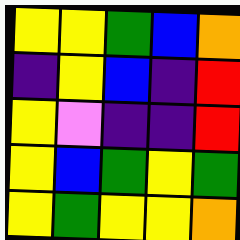[["yellow", "yellow", "green", "blue", "orange"], ["indigo", "yellow", "blue", "indigo", "red"], ["yellow", "violet", "indigo", "indigo", "red"], ["yellow", "blue", "green", "yellow", "green"], ["yellow", "green", "yellow", "yellow", "orange"]]